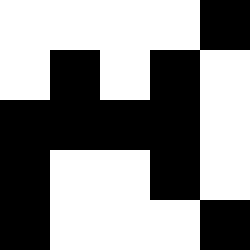[["white", "white", "white", "white", "black"], ["white", "black", "white", "black", "white"], ["black", "black", "black", "black", "white"], ["black", "white", "white", "black", "white"], ["black", "white", "white", "white", "black"]]